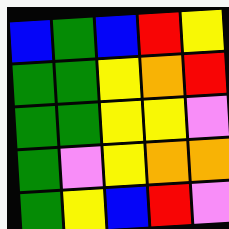[["blue", "green", "blue", "red", "yellow"], ["green", "green", "yellow", "orange", "red"], ["green", "green", "yellow", "yellow", "violet"], ["green", "violet", "yellow", "orange", "orange"], ["green", "yellow", "blue", "red", "violet"]]